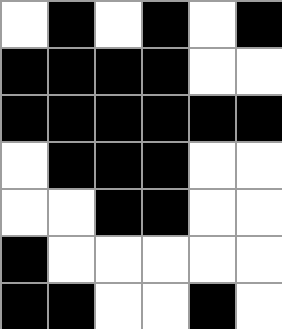[["white", "black", "white", "black", "white", "black"], ["black", "black", "black", "black", "white", "white"], ["black", "black", "black", "black", "black", "black"], ["white", "black", "black", "black", "white", "white"], ["white", "white", "black", "black", "white", "white"], ["black", "white", "white", "white", "white", "white"], ["black", "black", "white", "white", "black", "white"]]